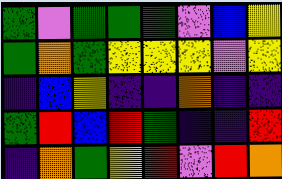[["green", "violet", "green", "green", "green", "violet", "blue", "yellow"], ["green", "orange", "green", "yellow", "yellow", "yellow", "violet", "yellow"], ["indigo", "blue", "yellow", "indigo", "indigo", "orange", "indigo", "indigo"], ["green", "red", "blue", "red", "green", "indigo", "indigo", "red"], ["indigo", "orange", "green", "yellow", "red", "violet", "red", "orange"]]